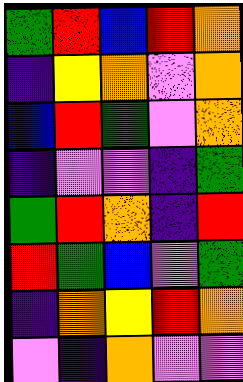[["green", "red", "blue", "red", "orange"], ["indigo", "yellow", "orange", "violet", "orange"], ["blue", "red", "green", "violet", "orange"], ["indigo", "violet", "violet", "indigo", "green"], ["green", "red", "orange", "indigo", "red"], ["red", "green", "blue", "violet", "green"], ["indigo", "orange", "yellow", "red", "orange"], ["violet", "indigo", "orange", "violet", "violet"]]